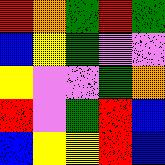[["red", "orange", "green", "red", "green"], ["blue", "yellow", "green", "violet", "violet"], ["yellow", "violet", "violet", "green", "orange"], ["red", "violet", "green", "red", "blue"], ["blue", "yellow", "yellow", "red", "blue"]]